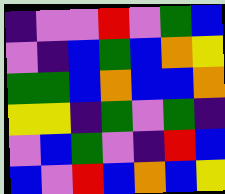[["indigo", "violet", "violet", "red", "violet", "green", "blue"], ["violet", "indigo", "blue", "green", "blue", "orange", "yellow"], ["green", "green", "blue", "orange", "blue", "blue", "orange"], ["yellow", "yellow", "indigo", "green", "violet", "green", "indigo"], ["violet", "blue", "green", "violet", "indigo", "red", "blue"], ["blue", "violet", "red", "blue", "orange", "blue", "yellow"]]